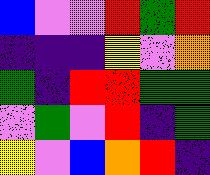[["blue", "violet", "violet", "red", "green", "red"], ["indigo", "indigo", "indigo", "yellow", "violet", "orange"], ["green", "indigo", "red", "red", "green", "green"], ["violet", "green", "violet", "red", "indigo", "green"], ["yellow", "violet", "blue", "orange", "red", "indigo"]]